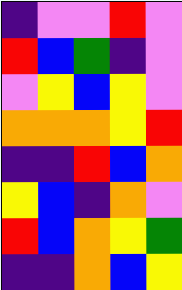[["indigo", "violet", "violet", "red", "violet"], ["red", "blue", "green", "indigo", "violet"], ["violet", "yellow", "blue", "yellow", "violet"], ["orange", "orange", "orange", "yellow", "red"], ["indigo", "indigo", "red", "blue", "orange"], ["yellow", "blue", "indigo", "orange", "violet"], ["red", "blue", "orange", "yellow", "green"], ["indigo", "indigo", "orange", "blue", "yellow"]]